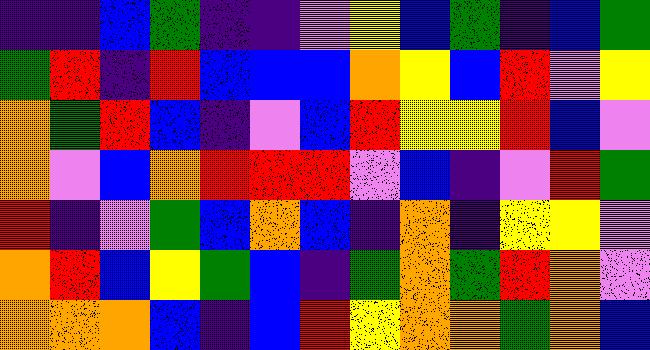[["indigo", "indigo", "blue", "green", "indigo", "indigo", "violet", "yellow", "blue", "green", "indigo", "blue", "green"], ["green", "red", "indigo", "red", "blue", "blue", "blue", "orange", "yellow", "blue", "red", "violet", "yellow"], ["orange", "green", "red", "blue", "indigo", "violet", "blue", "red", "yellow", "yellow", "red", "blue", "violet"], ["orange", "violet", "blue", "orange", "red", "red", "red", "violet", "blue", "indigo", "violet", "red", "green"], ["red", "indigo", "violet", "green", "blue", "orange", "blue", "indigo", "orange", "indigo", "yellow", "yellow", "violet"], ["orange", "red", "blue", "yellow", "green", "blue", "indigo", "green", "orange", "green", "red", "orange", "violet"], ["orange", "orange", "orange", "blue", "indigo", "blue", "red", "yellow", "orange", "orange", "green", "orange", "blue"]]